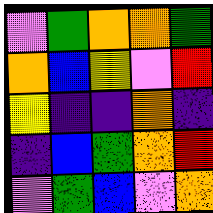[["violet", "green", "orange", "orange", "green"], ["orange", "blue", "yellow", "violet", "red"], ["yellow", "indigo", "indigo", "orange", "indigo"], ["indigo", "blue", "green", "orange", "red"], ["violet", "green", "blue", "violet", "orange"]]